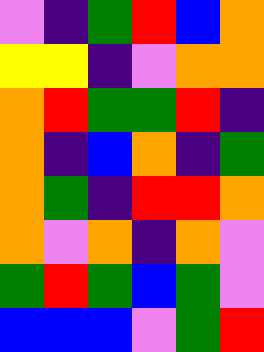[["violet", "indigo", "green", "red", "blue", "orange"], ["yellow", "yellow", "indigo", "violet", "orange", "orange"], ["orange", "red", "green", "green", "red", "indigo"], ["orange", "indigo", "blue", "orange", "indigo", "green"], ["orange", "green", "indigo", "red", "red", "orange"], ["orange", "violet", "orange", "indigo", "orange", "violet"], ["green", "red", "green", "blue", "green", "violet"], ["blue", "blue", "blue", "violet", "green", "red"]]